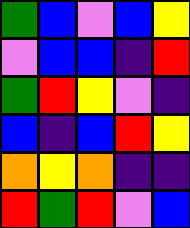[["green", "blue", "violet", "blue", "yellow"], ["violet", "blue", "blue", "indigo", "red"], ["green", "red", "yellow", "violet", "indigo"], ["blue", "indigo", "blue", "red", "yellow"], ["orange", "yellow", "orange", "indigo", "indigo"], ["red", "green", "red", "violet", "blue"]]